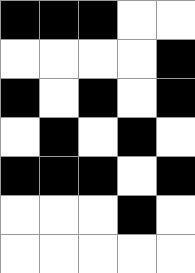[["black", "black", "black", "white", "white"], ["white", "white", "white", "white", "black"], ["black", "white", "black", "white", "black"], ["white", "black", "white", "black", "white"], ["black", "black", "black", "white", "black"], ["white", "white", "white", "black", "white"], ["white", "white", "white", "white", "white"]]